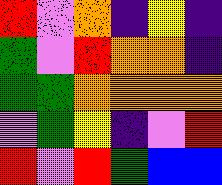[["red", "violet", "orange", "indigo", "yellow", "indigo"], ["green", "violet", "red", "orange", "orange", "indigo"], ["green", "green", "orange", "orange", "orange", "orange"], ["violet", "green", "yellow", "indigo", "violet", "red"], ["red", "violet", "red", "green", "blue", "blue"]]